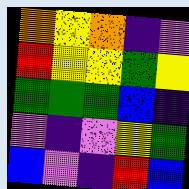[["orange", "yellow", "orange", "indigo", "violet"], ["red", "yellow", "yellow", "green", "yellow"], ["green", "green", "green", "blue", "indigo"], ["violet", "indigo", "violet", "yellow", "green"], ["blue", "violet", "indigo", "red", "blue"]]